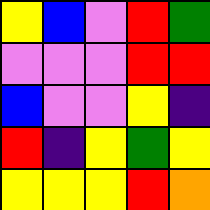[["yellow", "blue", "violet", "red", "green"], ["violet", "violet", "violet", "red", "red"], ["blue", "violet", "violet", "yellow", "indigo"], ["red", "indigo", "yellow", "green", "yellow"], ["yellow", "yellow", "yellow", "red", "orange"]]